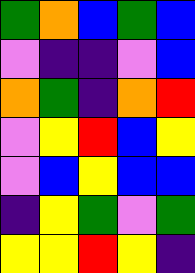[["green", "orange", "blue", "green", "blue"], ["violet", "indigo", "indigo", "violet", "blue"], ["orange", "green", "indigo", "orange", "red"], ["violet", "yellow", "red", "blue", "yellow"], ["violet", "blue", "yellow", "blue", "blue"], ["indigo", "yellow", "green", "violet", "green"], ["yellow", "yellow", "red", "yellow", "indigo"]]